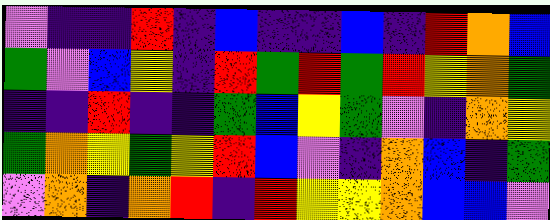[["violet", "indigo", "indigo", "red", "indigo", "blue", "indigo", "indigo", "blue", "indigo", "red", "orange", "blue"], ["green", "violet", "blue", "yellow", "indigo", "red", "green", "red", "green", "red", "yellow", "orange", "green"], ["indigo", "indigo", "red", "indigo", "indigo", "green", "blue", "yellow", "green", "violet", "indigo", "orange", "yellow"], ["green", "orange", "yellow", "green", "yellow", "red", "blue", "violet", "indigo", "orange", "blue", "indigo", "green"], ["violet", "orange", "indigo", "orange", "red", "indigo", "red", "yellow", "yellow", "orange", "blue", "blue", "violet"]]